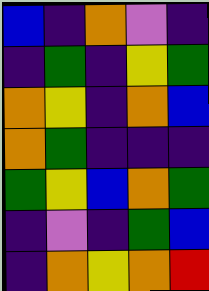[["blue", "indigo", "orange", "violet", "indigo"], ["indigo", "green", "indigo", "yellow", "green"], ["orange", "yellow", "indigo", "orange", "blue"], ["orange", "green", "indigo", "indigo", "indigo"], ["green", "yellow", "blue", "orange", "green"], ["indigo", "violet", "indigo", "green", "blue"], ["indigo", "orange", "yellow", "orange", "red"]]